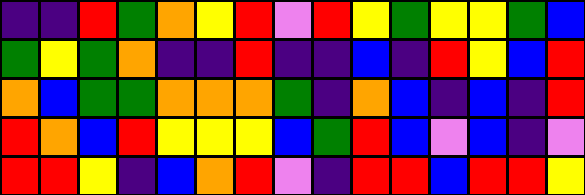[["indigo", "indigo", "red", "green", "orange", "yellow", "red", "violet", "red", "yellow", "green", "yellow", "yellow", "green", "blue"], ["green", "yellow", "green", "orange", "indigo", "indigo", "red", "indigo", "indigo", "blue", "indigo", "red", "yellow", "blue", "red"], ["orange", "blue", "green", "green", "orange", "orange", "orange", "green", "indigo", "orange", "blue", "indigo", "blue", "indigo", "red"], ["red", "orange", "blue", "red", "yellow", "yellow", "yellow", "blue", "green", "red", "blue", "violet", "blue", "indigo", "violet"], ["red", "red", "yellow", "indigo", "blue", "orange", "red", "violet", "indigo", "red", "red", "blue", "red", "red", "yellow"]]